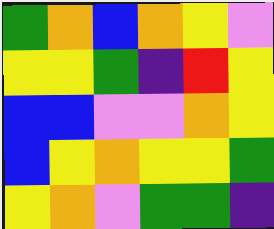[["green", "orange", "blue", "orange", "yellow", "violet"], ["yellow", "yellow", "green", "indigo", "red", "yellow"], ["blue", "blue", "violet", "violet", "orange", "yellow"], ["blue", "yellow", "orange", "yellow", "yellow", "green"], ["yellow", "orange", "violet", "green", "green", "indigo"]]